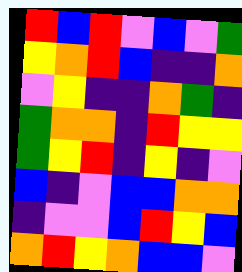[["red", "blue", "red", "violet", "blue", "violet", "green"], ["yellow", "orange", "red", "blue", "indigo", "indigo", "orange"], ["violet", "yellow", "indigo", "indigo", "orange", "green", "indigo"], ["green", "orange", "orange", "indigo", "red", "yellow", "yellow"], ["green", "yellow", "red", "indigo", "yellow", "indigo", "violet"], ["blue", "indigo", "violet", "blue", "blue", "orange", "orange"], ["indigo", "violet", "violet", "blue", "red", "yellow", "blue"], ["orange", "red", "yellow", "orange", "blue", "blue", "violet"]]